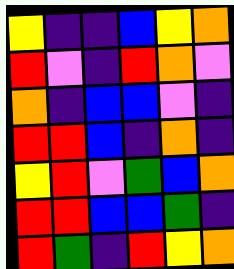[["yellow", "indigo", "indigo", "blue", "yellow", "orange"], ["red", "violet", "indigo", "red", "orange", "violet"], ["orange", "indigo", "blue", "blue", "violet", "indigo"], ["red", "red", "blue", "indigo", "orange", "indigo"], ["yellow", "red", "violet", "green", "blue", "orange"], ["red", "red", "blue", "blue", "green", "indigo"], ["red", "green", "indigo", "red", "yellow", "orange"]]